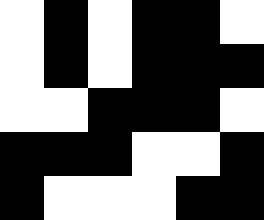[["white", "black", "white", "black", "black", "white"], ["white", "black", "white", "black", "black", "black"], ["white", "white", "black", "black", "black", "white"], ["black", "black", "black", "white", "white", "black"], ["black", "white", "white", "white", "black", "black"]]